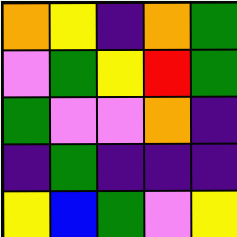[["orange", "yellow", "indigo", "orange", "green"], ["violet", "green", "yellow", "red", "green"], ["green", "violet", "violet", "orange", "indigo"], ["indigo", "green", "indigo", "indigo", "indigo"], ["yellow", "blue", "green", "violet", "yellow"]]